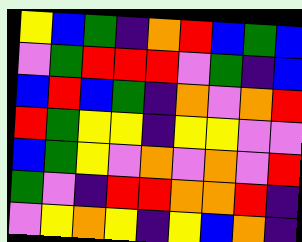[["yellow", "blue", "green", "indigo", "orange", "red", "blue", "green", "blue"], ["violet", "green", "red", "red", "red", "violet", "green", "indigo", "blue"], ["blue", "red", "blue", "green", "indigo", "orange", "violet", "orange", "red"], ["red", "green", "yellow", "yellow", "indigo", "yellow", "yellow", "violet", "violet"], ["blue", "green", "yellow", "violet", "orange", "violet", "orange", "violet", "red"], ["green", "violet", "indigo", "red", "red", "orange", "orange", "red", "indigo"], ["violet", "yellow", "orange", "yellow", "indigo", "yellow", "blue", "orange", "indigo"]]